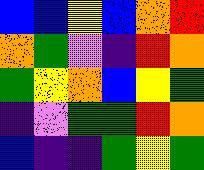[["blue", "blue", "yellow", "blue", "orange", "red"], ["orange", "green", "violet", "indigo", "red", "orange"], ["green", "yellow", "orange", "blue", "yellow", "green"], ["indigo", "violet", "green", "green", "red", "orange"], ["blue", "indigo", "indigo", "green", "yellow", "green"]]